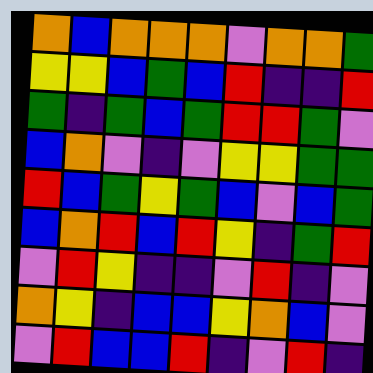[["orange", "blue", "orange", "orange", "orange", "violet", "orange", "orange", "green"], ["yellow", "yellow", "blue", "green", "blue", "red", "indigo", "indigo", "red"], ["green", "indigo", "green", "blue", "green", "red", "red", "green", "violet"], ["blue", "orange", "violet", "indigo", "violet", "yellow", "yellow", "green", "green"], ["red", "blue", "green", "yellow", "green", "blue", "violet", "blue", "green"], ["blue", "orange", "red", "blue", "red", "yellow", "indigo", "green", "red"], ["violet", "red", "yellow", "indigo", "indigo", "violet", "red", "indigo", "violet"], ["orange", "yellow", "indigo", "blue", "blue", "yellow", "orange", "blue", "violet"], ["violet", "red", "blue", "blue", "red", "indigo", "violet", "red", "indigo"]]